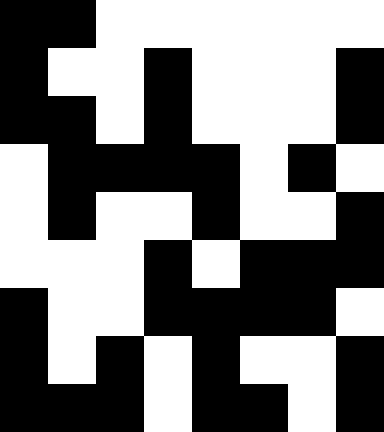[["black", "black", "white", "white", "white", "white", "white", "white"], ["black", "white", "white", "black", "white", "white", "white", "black"], ["black", "black", "white", "black", "white", "white", "white", "black"], ["white", "black", "black", "black", "black", "white", "black", "white"], ["white", "black", "white", "white", "black", "white", "white", "black"], ["white", "white", "white", "black", "white", "black", "black", "black"], ["black", "white", "white", "black", "black", "black", "black", "white"], ["black", "white", "black", "white", "black", "white", "white", "black"], ["black", "black", "black", "white", "black", "black", "white", "black"]]